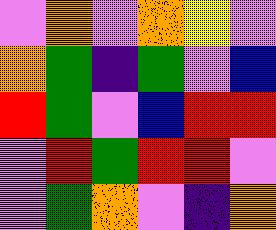[["violet", "orange", "violet", "orange", "yellow", "violet"], ["orange", "green", "indigo", "green", "violet", "blue"], ["red", "green", "violet", "blue", "red", "red"], ["violet", "red", "green", "red", "red", "violet"], ["violet", "green", "orange", "violet", "indigo", "orange"]]